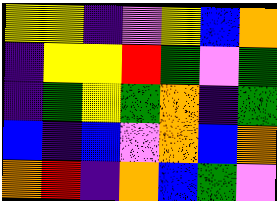[["yellow", "yellow", "indigo", "violet", "yellow", "blue", "orange"], ["indigo", "yellow", "yellow", "red", "green", "violet", "green"], ["indigo", "green", "yellow", "green", "orange", "indigo", "green"], ["blue", "indigo", "blue", "violet", "orange", "blue", "orange"], ["orange", "red", "indigo", "orange", "blue", "green", "violet"]]